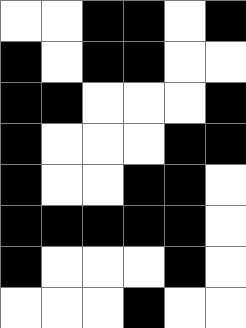[["white", "white", "black", "black", "white", "black"], ["black", "white", "black", "black", "white", "white"], ["black", "black", "white", "white", "white", "black"], ["black", "white", "white", "white", "black", "black"], ["black", "white", "white", "black", "black", "white"], ["black", "black", "black", "black", "black", "white"], ["black", "white", "white", "white", "black", "white"], ["white", "white", "white", "black", "white", "white"]]